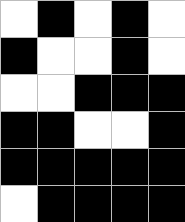[["white", "black", "white", "black", "white"], ["black", "white", "white", "black", "white"], ["white", "white", "black", "black", "black"], ["black", "black", "white", "white", "black"], ["black", "black", "black", "black", "black"], ["white", "black", "black", "black", "black"]]